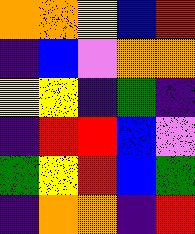[["orange", "orange", "yellow", "blue", "red"], ["indigo", "blue", "violet", "orange", "orange"], ["yellow", "yellow", "indigo", "green", "indigo"], ["indigo", "red", "red", "blue", "violet"], ["green", "yellow", "red", "blue", "green"], ["indigo", "orange", "orange", "indigo", "red"]]